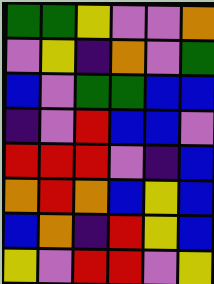[["green", "green", "yellow", "violet", "violet", "orange"], ["violet", "yellow", "indigo", "orange", "violet", "green"], ["blue", "violet", "green", "green", "blue", "blue"], ["indigo", "violet", "red", "blue", "blue", "violet"], ["red", "red", "red", "violet", "indigo", "blue"], ["orange", "red", "orange", "blue", "yellow", "blue"], ["blue", "orange", "indigo", "red", "yellow", "blue"], ["yellow", "violet", "red", "red", "violet", "yellow"]]